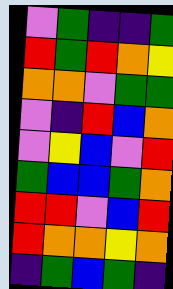[["violet", "green", "indigo", "indigo", "green"], ["red", "green", "red", "orange", "yellow"], ["orange", "orange", "violet", "green", "green"], ["violet", "indigo", "red", "blue", "orange"], ["violet", "yellow", "blue", "violet", "red"], ["green", "blue", "blue", "green", "orange"], ["red", "red", "violet", "blue", "red"], ["red", "orange", "orange", "yellow", "orange"], ["indigo", "green", "blue", "green", "indigo"]]